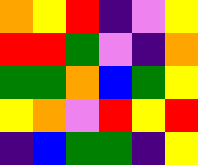[["orange", "yellow", "red", "indigo", "violet", "yellow"], ["red", "red", "green", "violet", "indigo", "orange"], ["green", "green", "orange", "blue", "green", "yellow"], ["yellow", "orange", "violet", "red", "yellow", "red"], ["indigo", "blue", "green", "green", "indigo", "yellow"]]